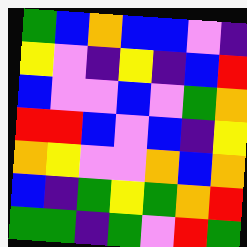[["green", "blue", "orange", "blue", "blue", "violet", "indigo"], ["yellow", "violet", "indigo", "yellow", "indigo", "blue", "red"], ["blue", "violet", "violet", "blue", "violet", "green", "orange"], ["red", "red", "blue", "violet", "blue", "indigo", "yellow"], ["orange", "yellow", "violet", "violet", "orange", "blue", "orange"], ["blue", "indigo", "green", "yellow", "green", "orange", "red"], ["green", "green", "indigo", "green", "violet", "red", "green"]]